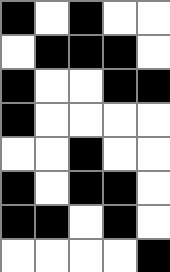[["black", "white", "black", "white", "white"], ["white", "black", "black", "black", "white"], ["black", "white", "white", "black", "black"], ["black", "white", "white", "white", "white"], ["white", "white", "black", "white", "white"], ["black", "white", "black", "black", "white"], ["black", "black", "white", "black", "white"], ["white", "white", "white", "white", "black"]]